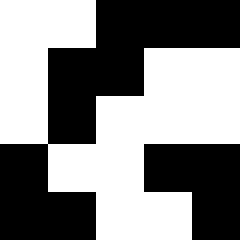[["white", "white", "black", "black", "black"], ["white", "black", "black", "white", "white"], ["white", "black", "white", "white", "white"], ["black", "white", "white", "black", "black"], ["black", "black", "white", "white", "black"]]